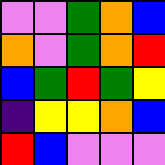[["violet", "violet", "green", "orange", "blue"], ["orange", "violet", "green", "orange", "red"], ["blue", "green", "red", "green", "yellow"], ["indigo", "yellow", "yellow", "orange", "blue"], ["red", "blue", "violet", "violet", "violet"]]